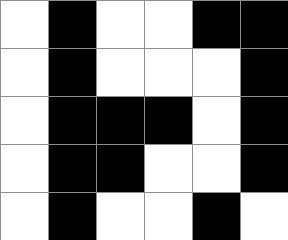[["white", "black", "white", "white", "black", "black"], ["white", "black", "white", "white", "white", "black"], ["white", "black", "black", "black", "white", "black"], ["white", "black", "black", "white", "white", "black"], ["white", "black", "white", "white", "black", "white"]]